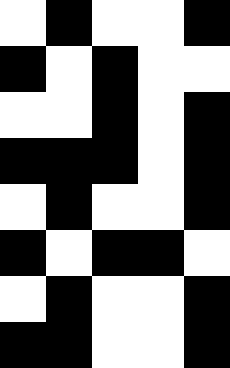[["white", "black", "white", "white", "black"], ["black", "white", "black", "white", "white"], ["white", "white", "black", "white", "black"], ["black", "black", "black", "white", "black"], ["white", "black", "white", "white", "black"], ["black", "white", "black", "black", "white"], ["white", "black", "white", "white", "black"], ["black", "black", "white", "white", "black"]]